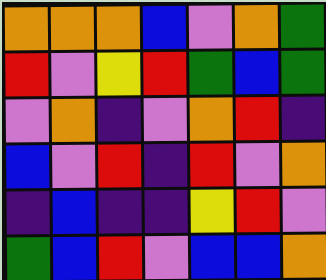[["orange", "orange", "orange", "blue", "violet", "orange", "green"], ["red", "violet", "yellow", "red", "green", "blue", "green"], ["violet", "orange", "indigo", "violet", "orange", "red", "indigo"], ["blue", "violet", "red", "indigo", "red", "violet", "orange"], ["indigo", "blue", "indigo", "indigo", "yellow", "red", "violet"], ["green", "blue", "red", "violet", "blue", "blue", "orange"]]